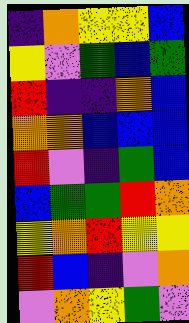[["indigo", "orange", "yellow", "yellow", "blue"], ["yellow", "violet", "green", "blue", "green"], ["red", "indigo", "indigo", "orange", "blue"], ["orange", "orange", "blue", "blue", "blue"], ["red", "violet", "indigo", "green", "blue"], ["blue", "green", "green", "red", "orange"], ["yellow", "orange", "red", "yellow", "yellow"], ["red", "blue", "indigo", "violet", "orange"], ["violet", "orange", "yellow", "green", "violet"]]